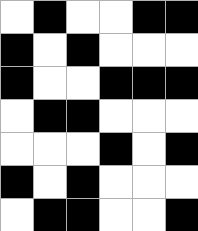[["white", "black", "white", "white", "black", "black"], ["black", "white", "black", "white", "white", "white"], ["black", "white", "white", "black", "black", "black"], ["white", "black", "black", "white", "white", "white"], ["white", "white", "white", "black", "white", "black"], ["black", "white", "black", "white", "white", "white"], ["white", "black", "black", "white", "white", "black"]]